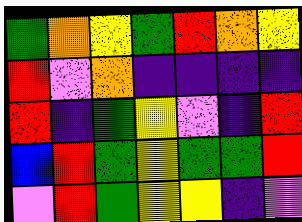[["green", "orange", "yellow", "green", "red", "orange", "yellow"], ["red", "violet", "orange", "indigo", "indigo", "indigo", "indigo"], ["red", "indigo", "green", "yellow", "violet", "indigo", "red"], ["blue", "red", "green", "yellow", "green", "green", "red"], ["violet", "red", "green", "yellow", "yellow", "indigo", "violet"]]